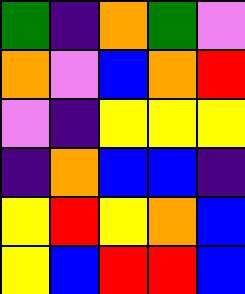[["green", "indigo", "orange", "green", "violet"], ["orange", "violet", "blue", "orange", "red"], ["violet", "indigo", "yellow", "yellow", "yellow"], ["indigo", "orange", "blue", "blue", "indigo"], ["yellow", "red", "yellow", "orange", "blue"], ["yellow", "blue", "red", "red", "blue"]]